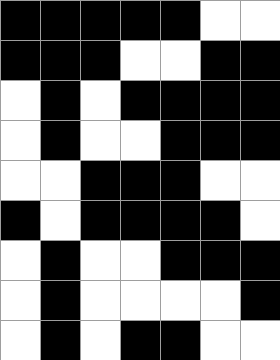[["black", "black", "black", "black", "black", "white", "white"], ["black", "black", "black", "white", "white", "black", "black"], ["white", "black", "white", "black", "black", "black", "black"], ["white", "black", "white", "white", "black", "black", "black"], ["white", "white", "black", "black", "black", "white", "white"], ["black", "white", "black", "black", "black", "black", "white"], ["white", "black", "white", "white", "black", "black", "black"], ["white", "black", "white", "white", "white", "white", "black"], ["white", "black", "white", "black", "black", "white", "white"]]